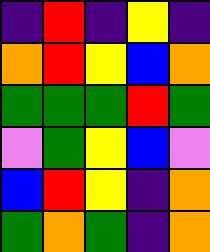[["indigo", "red", "indigo", "yellow", "indigo"], ["orange", "red", "yellow", "blue", "orange"], ["green", "green", "green", "red", "green"], ["violet", "green", "yellow", "blue", "violet"], ["blue", "red", "yellow", "indigo", "orange"], ["green", "orange", "green", "indigo", "orange"]]